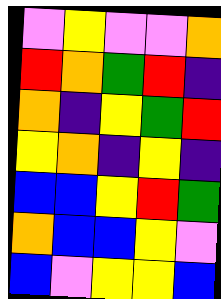[["violet", "yellow", "violet", "violet", "orange"], ["red", "orange", "green", "red", "indigo"], ["orange", "indigo", "yellow", "green", "red"], ["yellow", "orange", "indigo", "yellow", "indigo"], ["blue", "blue", "yellow", "red", "green"], ["orange", "blue", "blue", "yellow", "violet"], ["blue", "violet", "yellow", "yellow", "blue"]]